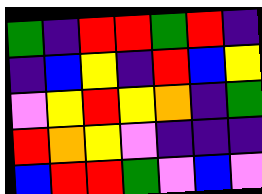[["green", "indigo", "red", "red", "green", "red", "indigo"], ["indigo", "blue", "yellow", "indigo", "red", "blue", "yellow"], ["violet", "yellow", "red", "yellow", "orange", "indigo", "green"], ["red", "orange", "yellow", "violet", "indigo", "indigo", "indigo"], ["blue", "red", "red", "green", "violet", "blue", "violet"]]